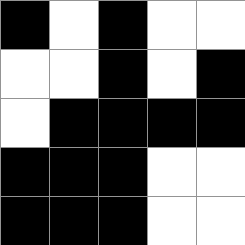[["black", "white", "black", "white", "white"], ["white", "white", "black", "white", "black"], ["white", "black", "black", "black", "black"], ["black", "black", "black", "white", "white"], ["black", "black", "black", "white", "white"]]